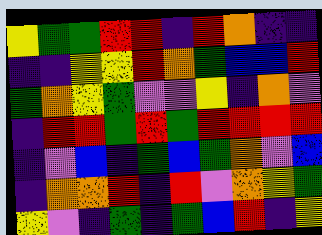[["yellow", "green", "green", "red", "red", "indigo", "red", "orange", "indigo", "indigo"], ["indigo", "indigo", "yellow", "yellow", "red", "orange", "green", "blue", "blue", "red"], ["green", "orange", "yellow", "green", "violet", "violet", "yellow", "indigo", "orange", "violet"], ["indigo", "red", "red", "green", "red", "green", "red", "red", "red", "red"], ["indigo", "violet", "blue", "indigo", "green", "blue", "green", "orange", "violet", "blue"], ["indigo", "orange", "orange", "red", "indigo", "red", "violet", "orange", "yellow", "green"], ["yellow", "violet", "indigo", "green", "indigo", "green", "blue", "red", "indigo", "yellow"]]